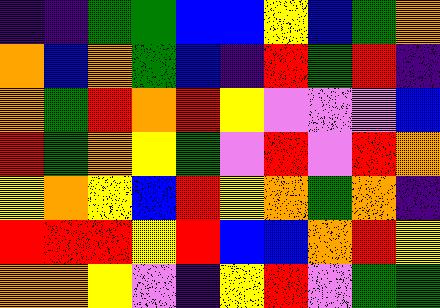[["indigo", "indigo", "green", "green", "blue", "blue", "yellow", "blue", "green", "orange"], ["orange", "blue", "orange", "green", "blue", "indigo", "red", "green", "red", "indigo"], ["orange", "green", "red", "orange", "red", "yellow", "violet", "violet", "violet", "blue"], ["red", "green", "orange", "yellow", "green", "violet", "red", "violet", "red", "orange"], ["yellow", "orange", "yellow", "blue", "red", "yellow", "orange", "green", "orange", "indigo"], ["red", "red", "red", "yellow", "red", "blue", "blue", "orange", "red", "yellow"], ["orange", "orange", "yellow", "violet", "indigo", "yellow", "red", "violet", "green", "green"]]